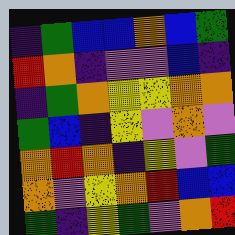[["indigo", "green", "blue", "blue", "orange", "blue", "green"], ["red", "orange", "indigo", "violet", "violet", "blue", "indigo"], ["indigo", "green", "orange", "yellow", "yellow", "orange", "orange"], ["green", "blue", "indigo", "yellow", "violet", "orange", "violet"], ["orange", "red", "orange", "indigo", "yellow", "violet", "green"], ["orange", "violet", "yellow", "orange", "red", "blue", "blue"], ["green", "indigo", "yellow", "green", "violet", "orange", "red"]]